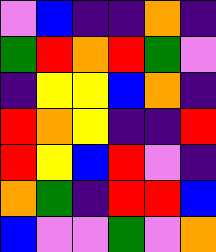[["violet", "blue", "indigo", "indigo", "orange", "indigo"], ["green", "red", "orange", "red", "green", "violet"], ["indigo", "yellow", "yellow", "blue", "orange", "indigo"], ["red", "orange", "yellow", "indigo", "indigo", "red"], ["red", "yellow", "blue", "red", "violet", "indigo"], ["orange", "green", "indigo", "red", "red", "blue"], ["blue", "violet", "violet", "green", "violet", "orange"]]